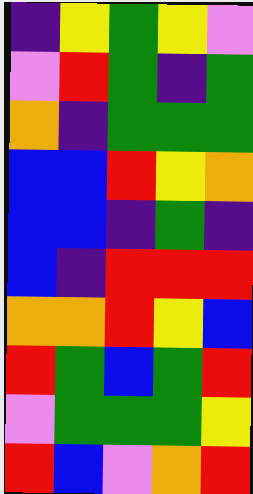[["indigo", "yellow", "green", "yellow", "violet"], ["violet", "red", "green", "indigo", "green"], ["orange", "indigo", "green", "green", "green"], ["blue", "blue", "red", "yellow", "orange"], ["blue", "blue", "indigo", "green", "indigo"], ["blue", "indigo", "red", "red", "red"], ["orange", "orange", "red", "yellow", "blue"], ["red", "green", "blue", "green", "red"], ["violet", "green", "green", "green", "yellow"], ["red", "blue", "violet", "orange", "red"]]